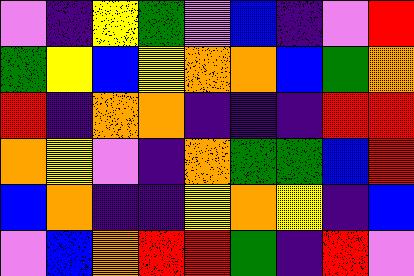[["violet", "indigo", "yellow", "green", "violet", "blue", "indigo", "violet", "red"], ["green", "yellow", "blue", "yellow", "orange", "orange", "blue", "green", "orange"], ["red", "indigo", "orange", "orange", "indigo", "indigo", "indigo", "red", "red"], ["orange", "yellow", "violet", "indigo", "orange", "green", "green", "blue", "red"], ["blue", "orange", "indigo", "indigo", "yellow", "orange", "yellow", "indigo", "blue"], ["violet", "blue", "orange", "red", "red", "green", "indigo", "red", "violet"]]